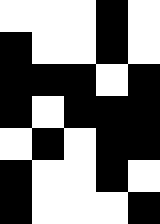[["white", "white", "white", "black", "white"], ["black", "white", "white", "black", "white"], ["black", "black", "black", "white", "black"], ["black", "white", "black", "black", "black"], ["white", "black", "white", "black", "black"], ["black", "white", "white", "black", "white"], ["black", "white", "white", "white", "black"]]